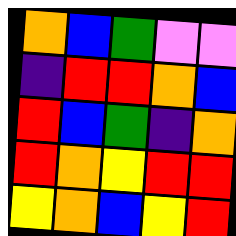[["orange", "blue", "green", "violet", "violet"], ["indigo", "red", "red", "orange", "blue"], ["red", "blue", "green", "indigo", "orange"], ["red", "orange", "yellow", "red", "red"], ["yellow", "orange", "blue", "yellow", "red"]]